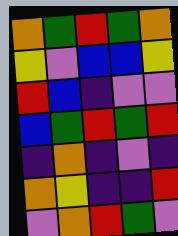[["orange", "green", "red", "green", "orange"], ["yellow", "violet", "blue", "blue", "yellow"], ["red", "blue", "indigo", "violet", "violet"], ["blue", "green", "red", "green", "red"], ["indigo", "orange", "indigo", "violet", "indigo"], ["orange", "yellow", "indigo", "indigo", "red"], ["violet", "orange", "red", "green", "violet"]]